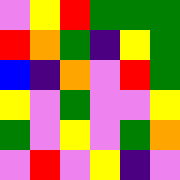[["violet", "yellow", "red", "green", "green", "green"], ["red", "orange", "green", "indigo", "yellow", "green"], ["blue", "indigo", "orange", "violet", "red", "green"], ["yellow", "violet", "green", "violet", "violet", "yellow"], ["green", "violet", "yellow", "violet", "green", "orange"], ["violet", "red", "violet", "yellow", "indigo", "violet"]]